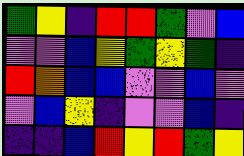[["green", "yellow", "indigo", "red", "red", "green", "violet", "blue"], ["violet", "violet", "blue", "yellow", "green", "yellow", "green", "indigo"], ["red", "orange", "blue", "blue", "violet", "violet", "blue", "violet"], ["violet", "blue", "yellow", "indigo", "violet", "violet", "blue", "indigo"], ["indigo", "indigo", "blue", "red", "yellow", "red", "green", "yellow"]]